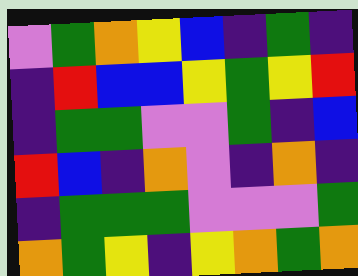[["violet", "green", "orange", "yellow", "blue", "indigo", "green", "indigo"], ["indigo", "red", "blue", "blue", "yellow", "green", "yellow", "red"], ["indigo", "green", "green", "violet", "violet", "green", "indigo", "blue"], ["red", "blue", "indigo", "orange", "violet", "indigo", "orange", "indigo"], ["indigo", "green", "green", "green", "violet", "violet", "violet", "green"], ["orange", "green", "yellow", "indigo", "yellow", "orange", "green", "orange"]]